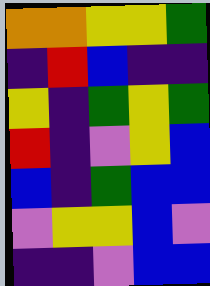[["orange", "orange", "yellow", "yellow", "green"], ["indigo", "red", "blue", "indigo", "indigo"], ["yellow", "indigo", "green", "yellow", "green"], ["red", "indigo", "violet", "yellow", "blue"], ["blue", "indigo", "green", "blue", "blue"], ["violet", "yellow", "yellow", "blue", "violet"], ["indigo", "indigo", "violet", "blue", "blue"]]